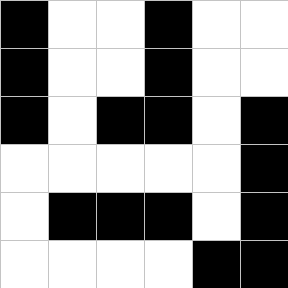[["black", "white", "white", "black", "white", "white"], ["black", "white", "white", "black", "white", "white"], ["black", "white", "black", "black", "white", "black"], ["white", "white", "white", "white", "white", "black"], ["white", "black", "black", "black", "white", "black"], ["white", "white", "white", "white", "black", "black"]]